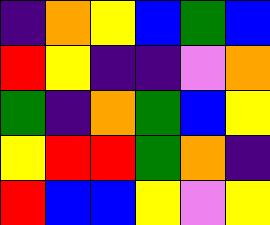[["indigo", "orange", "yellow", "blue", "green", "blue"], ["red", "yellow", "indigo", "indigo", "violet", "orange"], ["green", "indigo", "orange", "green", "blue", "yellow"], ["yellow", "red", "red", "green", "orange", "indigo"], ["red", "blue", "blue", "yellow", "violet", "yellow"]]